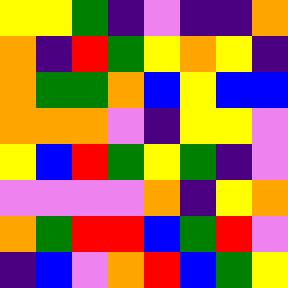[["yellow", "yellow", "green", "indigo", "violet", "indigo", "indigo", "orange"], ["orange", "indigo", "red", "green", "yellow", "orange", "yellow", "indigo"], ["orange", "green", "green", "orange", "blue", "yellow", "blue", "blue"], ["orange", "orange", "orange", "violet", "indigo", "yellow", "yellow", "violet"], ["yellow", "blue", "red", "green", "yellow", "green", "indigo", "violet"], ["violet", "violet", "violet", "violet", "orange", "indigo", "yellow", "orange"], ["orange", "green", "red", "red", "blue", "green", "red", "violet"], ["indigo", "blue", "violet", "orange", "red", "blue", "green", "yellow"]]